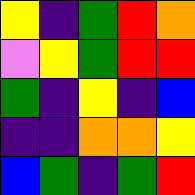[["yellow", "indigo", "green", "red", "orange"], ["violet", "yellow", "green", "red", "red"], ["green", "indigo", "yellow", "indigo", "blue"], ["indigo", "indigo", "orange", "orange", "yellow"], ["blue", "green", "indigo", "green", "red"]]